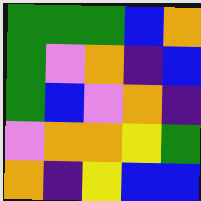[["green", "green", "green", "blue", "orange"], ["green", "violet", "orange", "indigo", "blue"], ["green", "blue", "violet", "orange", "indigo"], ["violet", "orange", "orange", "yellow", "green"], ["orange", "indigo", "yellow", "blue", "blue"]]